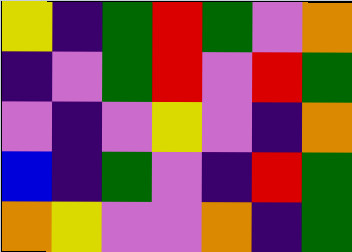[["yellow", "indigo", "green", "red", "green", "violet", "orange"], ["indigo", "violet", "green", "red", "violet", "red", "green"], ["violet", "indigo", "violet", "yellow", "violet", "indigo", "orange"], ["blue", "indigo", "green", "violet", "indigo", "red", "green"], ["orange", "yellow", "violet", "violet", "orange", "indigo", "green"]]